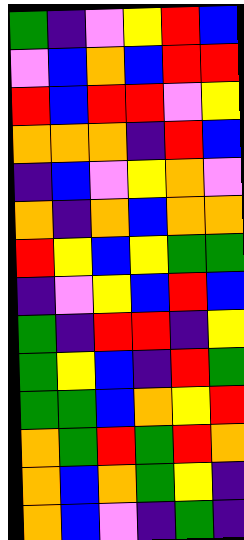[["green", "indigo", "violet", "yellow", "red", "blue"], ["violet", "blue", "orange", "blue", "red", "red"], ["red", "blue", "red", "red", "violet", "yellow"], ["orange", "orange", "orange", "indigo", "red", "blue"], ["indigo", "blue", "violet", "yellow", "orange", "violet"], ["orange", "indigo", "orange", "blue", "orange", "orange"], ["red", "yellow", "blue", "yellow", "green", "green"], ["indigo", "violet", "yellow", "blue", "red", "blue"], ["green", "indigo", "red", "red", "indigo", "yellow"], ["green", "yellow", "blue", "indigo", "red", "green"], ["green", "green", "blue", "orange", "yellow", "red"], ["orange", "green", "red", "green", "red", "orange"], ["orange", "blue", "orange", "green", "yellow", "indigo"], ["orange", "blue", "violet", "indigo", "green", "indigo"]]